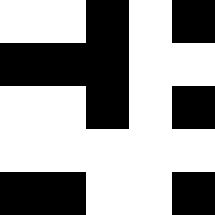[["white", "white", "black", "white", "black"], ["black", "black", "black", "white", "white"], ["white", "white", "black", "white", "black"], ["white", "white", "white", "white", "white"], ["black", "black", "white", "white", "black"]]